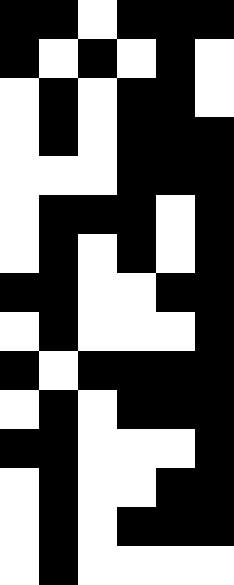[["black", "black", "white", "black", "black", "black"], ["black", "white", "black", "white", "black", "white"], ["white", "black", "white", "black", "black", "white"], ["white", "black", "white", "black", "black", "black"], ["white", "white", "white", "black", "black", "black"], ["white", "black", "black", "black", "white", "black"], ["white", "black", "white", "black", "white", "black"], ["black", "black", "white", "white", "black", "black"], ["white", "black", "white", "white", "white", "black"], ["black", "white", "black", "black", "black", "black"], ["white", "black", "white", "black", "black", "black"], ["black", "black", "white", "white", "white", "black"], ["white", "black", "white", "white", "black", "black"], ["white", "black", "white", "black", "black", "black"], ["white", "black", "white", "white", "white", "white"]]